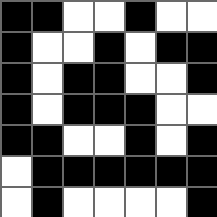[["black", "black", "white", "white", "black", "white", "white"], ["black", "white", "white", "black", "white", "black", "black"], ["black", "white", "black", "black", "white", "white", "black"], ["black", "white", "black", "black", "black", "white", "white"], ["black", "black", "white", "white", "black", "white", "black"], ["white", "black", "black", "black", "black", "black", "black"], ["white", "black", "white", "white", "white", "white", "black"]]